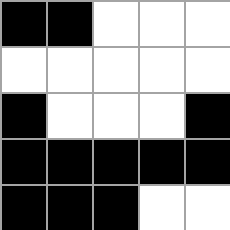[["black", "black", "white", "white", "white"], ["white", "white", "white", "white", "white"], ["black", "white", "white", "white", "black"], ["black", "black", "black", "black", "black"], ["black", "black", "black", "white", "white"]]